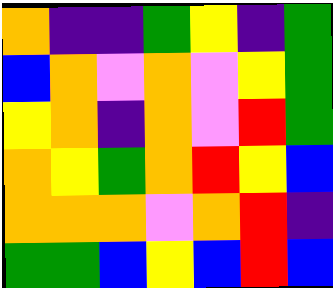[["orange", "indigo", "indigo", "green", "yellow", "indigo", "green"], ["blue", "orange", "violet", "orange", "violet", "yellow", "green"], ["yellow", "orange", "indigo", "orange", "violet", "red", "green"], ["orange", "yellow", "green", "orange", "red", "yellow", "blue"], ["orange", "orange", "orange", "violet", "orange", "red", "indigo"], ["green", "green", "blue", "yellow", "blue", "red", "blue"]]